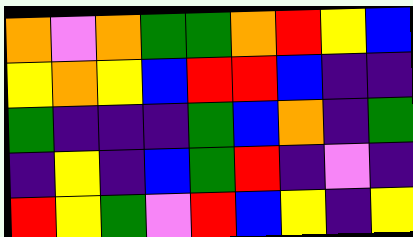[["orange", "violet", "orange", "green", "green", "orange", "red", "yellow", "blue"], ["yellow", "orange", "yellow", "blue", "red", "red", "blue", "indigo", "indigo"], ["green", "indigo", "indigo", "indigo", "green", "blue", "orange", "indigo", "green"], ["indigo", "yellow", "indigo", "blue", "green", "red", "indigo", "violet", "indigo"], ["red", "yellow", "green", "violet", "red", "blue", "yellow", "indigo", "yellow"]]